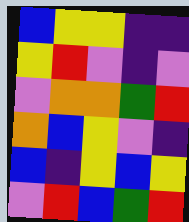[["blue", "yellow", "yellow", "indigo", "indigo"], ["yellow", "red", "violet", "indigo", "violet"], ["violet", "orange", "orange", "green", "red"], ["orange", "blue", "yellow", "violet", "indigo"], ["blue", "indigo", "yellow", "blue", "yellow"], ["violet", "red", "blue", "green", "red"]]